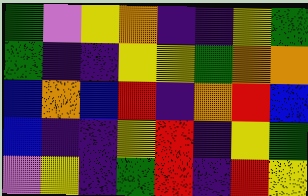[["green", "violet", "yellow", "orange", "indigo", "indigo", "yellow", "green"], ["green", "indigo", "indigo", "yellow", "yellow", "green", "orange", "orange"], ["blue", "orange", "blue", "red", "indigo", "orange", "red", "blue"], ["blue", "indigo", "indigo", "yellow", "red", "indigo", "yellow", "green"], ["violet", "yellow", "indigo", "green", "red", "indigo", "red", "yellow"]]